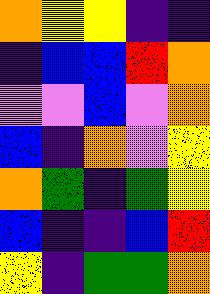[["orange", "yellow", "yellow", "indigo", "indigo"], ["indigo", "blue", "blue", "red", "orange"], ["violet", "violet", "blue", "violet", "orange"], ["blue", "indigo", "orange", "violet", "yellow"], ["orange", "green", "indigo", "green", "yellow"], ["blue", "indigo", "indigo", "blue", "red"], ["yellow", "indigo", "green", "green", "orange"]]